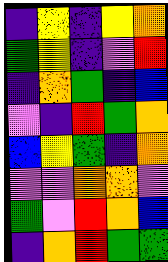[["indigo", "yellow", "indigo", "yellow", "orange"], ["green", "yellow", "indigo", "violet", "red"], ["indigo", "orange", "green", "indigo", "blue"], ["violet", "indigo", "red", "green", "orange"], ["blue", "yellow", "green", "indigo", "orange"], ["violet", "violet", "orange", "orange", "violet"], ["green", "violet", "red", "orange", "blue"], ["indigo", "orange", "red", "green", "green"]]